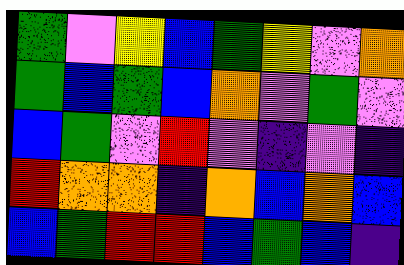[["green", "violet", "yellow", "blue", "green", "yellow", "violet", "orange"], ["green", "blue", "green", "blue", "orange", "violet", "green", "violet"], ["blue", "green", "violet", "red", "violet", "indigo", "violet", "indigo"], ["red", "orange", "orange", "indigo", "orange", "blue", "orange", "blue"], ["blue", "green", "red", "red", "blue", "green", "blue", "indigo"]]